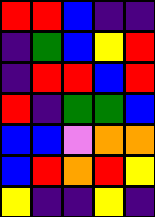[["red", "red", "blue", "indigo", "indigo"], ["indigo", "green", "blue", "yellow", "red"], ["indigo", "red", "red", "blue", "red"], ["red", "indigo", "green", "green", "blue"], ["blue", "blue", "violet", "orange", "orange"], ["blue", "red", "orange", "red", "yellow"], ["yellow", "indigo", "indigo", "yellow", "indigo"]]